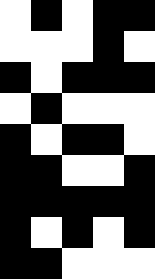[["white", "black", "white", "black", "black"], ["white", "white", "white", "black", "white"], ["black", "white", "black", "black", "black"], ["white", "black", "white", "white", "white"], ["black", "white", "black", "black", "white"], ["black", "black", "white", "white", "black"], ["black", "black", "black", "black", "black"], ["black", "white", "black", "white", "black"], ["black", "black", "white", "white", "white"]]